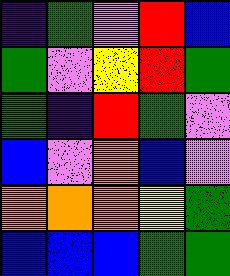[["indigo", "green", "violet", "red", "blue"], ["green", "violet", "yellow", "red", "green"], ["green", "indigo", "red", "green", "violet"], ["blue", "violet", "orange", "blue", "violet"], ["orange", "orange", "orange", "yellow", "green"], ["blue", "blue", "blue", "green", "green"]]